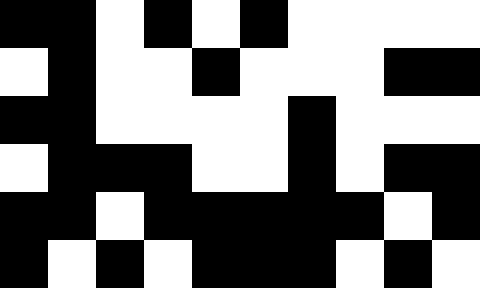[["black", "black", "white", "black", "white", "black", "white", "white", "white", "white"], ["white", "black", "white", "white", "black", "white", "white", "white", "black", "black"], ["black", "black", "white", "white", "white", "white", "black", "white", "white", "white"], ["white", "black", "black", "black", "white", "white", "black", "white", "black", "black"], ["black", "black", "white", "black", "black", "black", "black", "black", "white", "black"], ["black", "white", "black", "white", "black", "black", "black", "white", "black", "white"]]